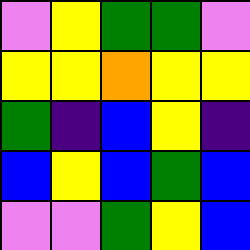[["violet", "yellow", "green", "green", "violet"], ["yellow", "yellow", "orange", "yellow", "yellow"], ["green", "indigo", "blue", "yellow", "indigo"], ["blue", "yellow", "blue", "green", "blue"], ["violet", "violet", "green", "yellow", "blue"]]